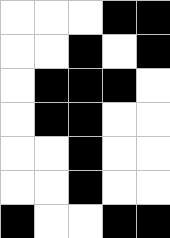[["white", "white", "white", "black", "black"], ["white", "white", "black", "white", "black"], ["white", "black", "black", "black", "white"], ["white", "black", "black", "white", "white"], ["white", "white", "black", "white", "white"], ["white", "white", "black", "white", "white"], ["black", "white", "white", "black", "black"]]